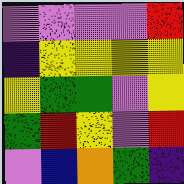[["violet", "violet", "violet", "violet", "red"], ["indigo", "yellow", "yellow", "yellow", "yellow"], ["yellow", "green", "green", "violet", "yellow"], ["green", "red", "yellow", "violet", "red"], ["violet", "blue", "orange", "green", "indigo"]]